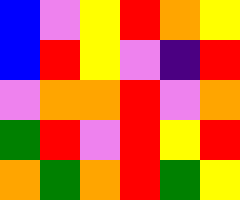[["blue", "violet", "yellow", "red", "orange", "yellow"], ["blue", "red", "yellow", "violet", "indigo", "red"], ["violet", "orange", "orange", "red", "violet", "orange"], ["green", "red", "violet", "red", "yellow", "red"], ["orange", "green", "orange", "red", "green", "yellow"]]